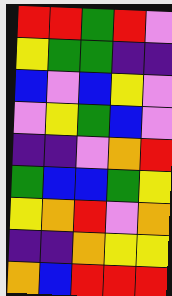[["red", "red", "green", "red", "violet"], ["yellow", "green", "green", "indigo", "indigo"], ["blue", "violet", "blue", "yellow", "violet"], ["violet", "yellow", "green", "blue", "violet"], ["indigo", "indigo", "violet", "orange", "red"], ["green", "blue", "blue", "green", "yellow"], ["yellow", "orange", "red", "violet", "orange"], ["indigo", "indigo", "orange", "yellow", "yellow"], ["orange", "blue", "red", "red", "red"]]